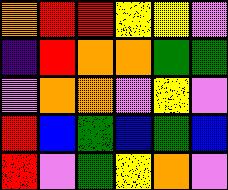[["orange", "red", "red", "yellow", "yellow", "violet"], ["indigo", "red", "orange", "orange", "green", "green"], ["violet", "orange", "orange", "violet", "yellow", "violet"], ["red", "blue", "green", "blue", "green", "blue"], ["red", "violet", "green", "yellow", "orange", "violet"]]